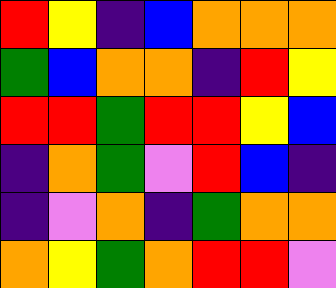[["red", "yellow", "indigo", "blue", "orange", "orange", "orange"], ["green", "blue", "orange", "orange", "indigo", "red", "yellow"], ["red", "red", "green", "red", "red", "yellow", "blue"], ["indigo", "orange", "green", "violet", "red", "blue", "indigo"], ["indigo", "violet", "orange", "indigo", "green", "orange", "orange"], ["orange", "yellow", "green", "orange", "red", "red", "violet"]]